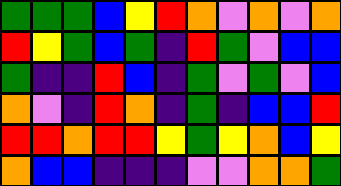[["green", "green", "green", "blue", "yellow", "red", "orange", "violet", "orange", "violet", "orange"], ["red", "yellow", "green", "blue", "green", "indigo", "red", "green", "violet", "blue", "blue"], ["green", "indigo", "indigo", "red", "blue", "indigo", "green", "violet", "green", "violet", "blue"], ["orange", "violet", "indigo", "red", "orange", "indigo", "green", "indigo", "blue", "blue", "red"], ["red", "red", "orange", "red", "red", "yellow", "green", "yellow", "orange", "blue", "yellow"], ["orange", "blue", "blue", "indigo", "indigo", "indigo", "violet", "violet", "orange", "orange", "green"]]